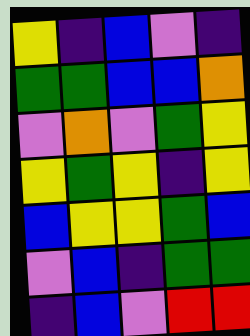[["yellow", "indigo", "blue", "violet", "indigo"], ["green", "green", "blue", "blue", "orange"], ["violet", "orange", "violet", "green", "yellow"], ["yellow", "green", "yellow", "indigo", "yellow"], ["blue", "yellow", "yellow", "green", "blue"], ["violet", "blue", "indigo", "green", "green"], ["indigo", "blue", "violet", "red", "red"]]